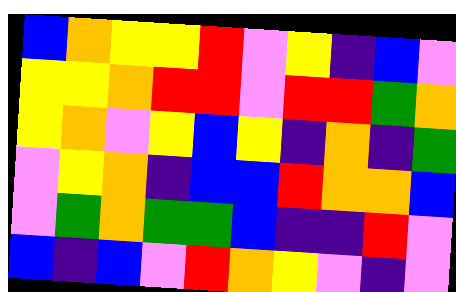[["blue", "orange", "yellow", "yellow", "red", "violet", "yellow", "indigo", "blue", "violet"], ["yellow", "yellow", "orange", "red", "red", "violet", "red", "red", "green", "orange"], ["yellow", "orange", "violet", "yellow", "blue", "yellow", "indigo", "orange", "indigo", "green"], ["violet", "yellow", "orange", "indigo", "blue", "blue", "red", "orange", "orange", "blue"], ["violet", "green", "orange", "green", "green", "blue", "indigo", "indigo", "red", "violet"], ["blue", "indigo", "blue", "violet", "red", "orange", "yellow", "violet", "indigo", "violet"]]